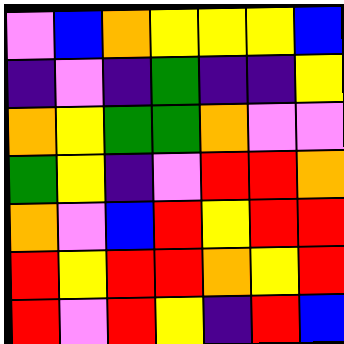[["violet", "blue", "orange", "yellow", "yellow", "yellow", "blue"], ["indigo", "violet", "indigo", "green", "indigo", "indigo", "yellow"], ["orange", "yellow", "green", "green", "orange", "violet", "violet"], ["green", "yellow", "indigo", "violet", "red", "red", "orange"], ["orange", "violet", "blue", "red", "yellow", "red", "red"], ["red", "yellow", "red", "red", "orange", "yellow", "red"], ["red", "violet", "red", "yellow", "indigo", "red", "blue"]]